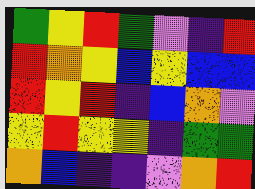[["green", "yellow", "red", "green", "violet", "indigo", "red"], ["red", "orange", "yellow", "blue", "yellow", "blue", "blue"], ["red", "yellow", "red", "indigo", "blue", "orange", "violet"], ["yellow", "red", "yellow", "yellow", "indigo", "green", "green"], ["orange", "blue", "indigo", "indigo", "violet", "orange", "red"]]